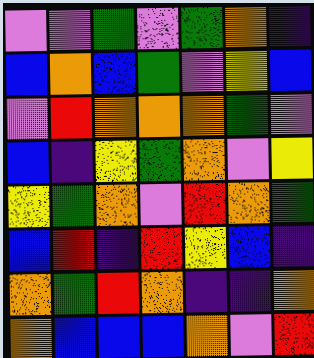[["violet", "violet", "green", "violet", "green", "orange", "indigo"], ["blue", "orange", "blue", "green", "violet", "yellow", "blue"], ["violet", "red", "orange", "orange", "orange", "green", "violet"], ["blue", "indigo", "yellow", "green", "orange", "violet", "yellow"], ["yellow", "green", "orange", "violet", "red", "orange", "green"], ["blue", "red", "indigo", "red", "yellow", "blue", "indigo"], ["orange", "green", "red", "orange", "indigo", "indigo", "orange"], ["orange", "blue", "blue", "blue", "orange", "violet", "red"]]